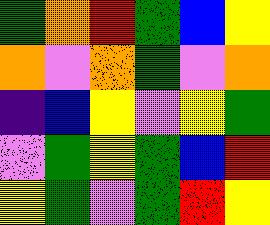[["green", "orange", "red", "green", "blue", "yellow"], ["orange", "violet", "orange", "green", "violet", "orange"], ["indigo", "blue", "yellow", "violet", "yellow", "green"], ["violet", "green", "yellow", "green", "blue", "red"], ["yellow", "green", "violet", "green", "red", "yellow"]]